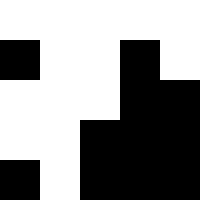[["white", "white", "white", "white", "white"], ["black", "white", "white", "black", "white"], ["white", "white", "white", "black", "black"], ["white", "white", "black", "black", "black"], ["black", "white", "black", "black", "black"]]